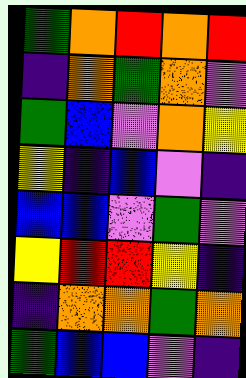[["green", "orange", "red", "orange", "red"], ["indigo", "orange", "green", "orange", "violet"], ["green", "blue", "violet", "orange", "yellow"], ["yellow", "indigo", "blue", "violet", "indigo"], ["blue", "blue", "violet", "green", "violet"], ["yellow", "red", "red", "yellow", "indigo"], ["indigo", "orange", "orange", "green", "orange"], ["green", "blue", "blue", "violet", "indigo"]]